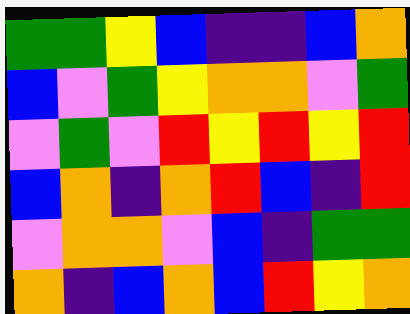[["green", "green", "yellow", "blue", "indigo", "indigo", "blue", "orange"], ["blue", "violet", "green", "yellow", "orange", "orange", "violet", "green"], ["violet", "green", "violet", "red", "yellow", "red", "yellow", "red"], ["blue", "orange", "indigo", "orange", "red", "blue", "indigo", "red"], ["violet", "orange", "orange", "violet", "blue", "indigo", "green", "green"], ["orange", "indigo", "blue", "orange", "blue", "red", "yellow", "orange"]]